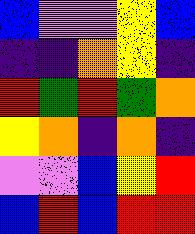[["blue", "violet", "violet", "yellow", "blue"], ["indigo", "indigo", "orange", "yellow", "indigo"], ["red", "green", "red", "green", "orange"], ["yellow", "orange", "indigo", "orange", "indigo"], ["violet", "violet", "blue", "yellow", "red"], ["blue", "red", "blue", "red", "red"]]